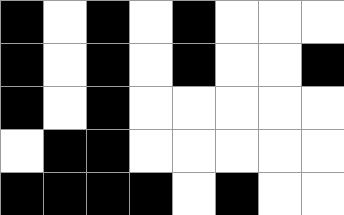[["black", "white", "black", "white", "black", "white", "white", "white"], ["black", "white", "black", "white", "black", "white", "white", "black"], ["black", "white", "black", "white", "white", "white", "white", "white"], ["white", "black", "black", "white", "white", "white", "white", "white"], ["black", "black", "black", "black", "white", "black", "white", "white"]]